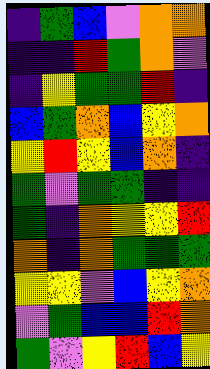[["indigo", "green", "blue", "violet", "orange", "orange"], ["indigo", "indigo", "red", "green", "orange", "violet"], ["indigo", "yellow", "green", "green", "red", "indigo"], ["blue", "green", "orange", "blue", "yellow", "orange"], ["yellow", "red", "yellow", "blue", "orange", "indigo"], ["green", "violet", "green", "green", "indigo", "indigo"], ["green", "indigo", "orange", "yellow", "yellow", "red"], ["orange", "indigo", "orange", "green", "green", "green"], ["yellow", "yellow", "violet", "blue", "yellow", "orange"], ["violet", "green", "blue", "blue", "red", "orange"], ["green", "violet", "yellow", "red", "blue", "yellow"]]